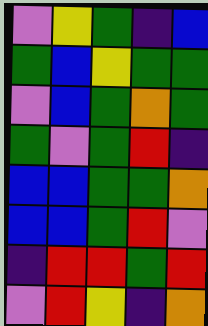[["violet", "yellow", "green", "indigo", "blue"], ["green", "blue", "yellow", "green", "green"], ["violet", "blue", "green", "orange", "green"], ["green", "violet", "green", "red", "indigo"], ["blue", "blue", "green", "green", "orange"], ["blue", "blue", "green", "red", "violet"], ["indigo", "red", "red", "green", "red"], ["violet", "red", "yellow", "indigo", "orange"]]